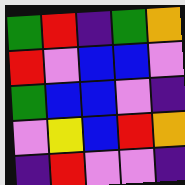[["green", "red", "indigo", "green", "orange"], ["red", "violet", "blue", "blue", "violet"], ["green", "blue", "blue", "violet", "indigo"], ["violet", "yellow", "blue", "red", "orange"], ["indigo", "red", "violet", "violet", "indigo"]]